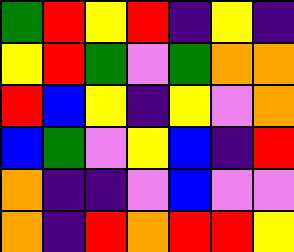[["green", "red", "yellow", "red", "indigo", "yellow", "indigo"], ["yellow", "red", "green", "violet", "green", "orange", "orange"], ["red", "blue", "yellow", "indigo", "yellow", "violet", "orange"], ["blue", "green", "violet", "yellow", "blue", "indigo", "red"], ["orange", "indigo", "indigo", "violet", "blue", "violet", "violet"], ["orange", "indigo", "red", "orange", "red", "red", "yellow"]]